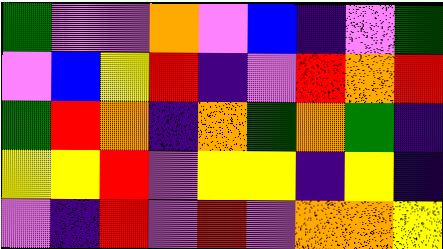[["green", "violet", "violet", "orange", "violet", "blue", "indigo", "violet", "green"], ["violet", "blue", "yellow", "red", "indigo", "violet", "red", "orange", "red"], ["green", "red", "orange", "indigo", "orange", "green", "orange", "green", "indigo"], ["yellow", "yellow", "red", "violet", "yellow", "yellow", "indigo", "yellow", "indigo"], ["violet", "indigo", "red", "violet", "red", "violet", "orange", "orange", "yellow"]]